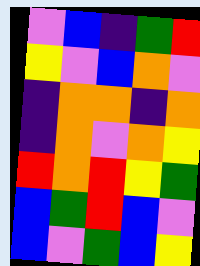[["violet", "blue", "indigo", "green", "red"], ["yellow", "violet", "blue", "orange", "violet"], ["indigo", "orange", "orange", "indigo", "orange"], ["indigo", "orange", "violet", "orange", "yellow"], ["red", "orange", "red", "yellow", "green"], ["blue", "green", "red", "blue", "violet"], ["blue", "violet", "green", "blue", "yellow"]]